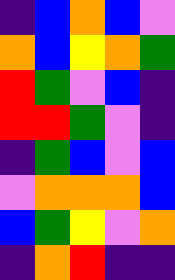[["indigo", "blue", "orange", "blue", "violet"], ["orange", "blue", "yellow", "orange", "green"], ["red", "green", "violet", "blue", "indigo"], ["red", "red", "green", "violet", "indigo"], ["indigo", "green", "blue", "violet", "blue"], ["violet", "orange", "orange", "orange", "blue"], ["blue", "green", "yellow", "violet", "orange"], ["indigo", "orange", "red", "indigo", "indigo"]]